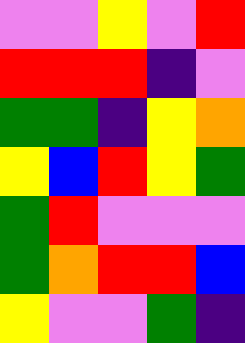[["violet", "violet", "yellow", "violet", "red"], ["red", "red", "red", "indigo", "violet"], ["green", "green", "indigo", "yellow", "orange"], ["yellow", "blue", "red", "yellow", "green"], ["green", "red", "violet", "violet", "violet"], ["green", "orange", "red", "red", "blue"], ["yellow", "violet", "violet", "green", "indigo"]]